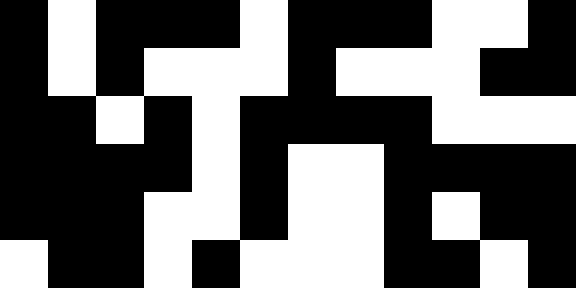[["black", "white", "black", "black", "black", "white", "black", "black", "black", "white", "white", "black"], ["black", "white", "black", "white", "white", "white", "black", "white", "white", "white", "black", "black"], ["black", "black", "white", "black", "white", "black", "black", "black", "black", "white", "white", "white"], ["black", "black", "black", "black", "white", "black", "white", "white", "black", "black", "black", "black"], ["black", "black", "black", "white", "white", "black", "white", "white", "black", "white", "black", "black"], ["white", "black", "black", "white", "black", "white", "white", "white", "black", "black", "white", "black"]]